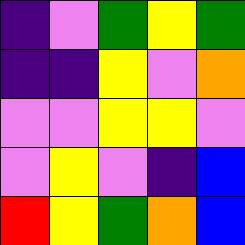[["indigo", "violet", "green", "yellow", "green"], ["indigo", "indigo", "yellow", "violet", "orange"], ["violet", "violet", "yellow", "yellow", "violet"], ["violet", "yellow", "violet", "indigo", "blue"], ["red", "yellow", "green", "orange", "blue"]]